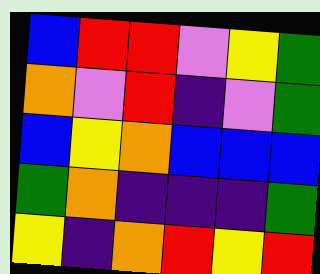[["blue", "red", "red", "violet", "yellow", "green"], ["orange", "violet", "red", "indigo", "violet", "green"], ["blue", "yellow", "orange", "blue", "blue", "blue"], ["green", "orange", "indigo", "indigo", "indigo", "green"], ["yellow", "indigo", "orange", "red", "yellow", "red"]]